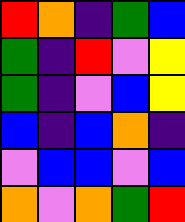[["red", "orange", "indigo", "green", "blue"], ["green", "indigo", "red", "violet", "yellow"], ["green", "indigo", "violet", "blue", "yellow"], ["blue", "indigo", "blue", "orange", "indigo"], ["violet", "blue", "blue", "violet", "blue"], ["orange", "violet", "orange", "green", "red"]]